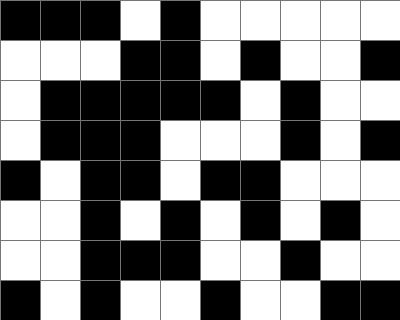[["black", "black", "black", "white", "black", "white", "white", "white", "white", "white"], ["white", "white", "white", "black", "black", "white", "black", "white", "white", "black"], ["white", "black", "black", "black", "black", "black", "white", "black", "white", "white"], ["white", "black", "black", "black", "white", "white", "white", "black", "white", "black"], ["black", "white", "black", "black", "white", "black", "black", "white", "white", "white"], ["white", "white", "black", "white", "black", "white", "black", "white", "black", "white"], ["white", "white", "black", "black", "black", "white", "white", "black", "white", "white"], ["black", "white", "black", "white", "white", "black", "white", "white", "black", "black"]]